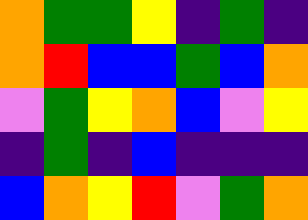[["orange", "green", "green", "yellow", "indigo", "green", "indigo"], ["orange", "red", "blue", "blue", "green", "blue", "orange"], ["violet", "green", "yellow", "orange", "blue", "violet", "yellow"], ["indigo", "green", "indigo", "blue", "indigo", "indigo", "indigo"], ["blue", "orange", "yellow", "red", "violet", "green", "orange"]]